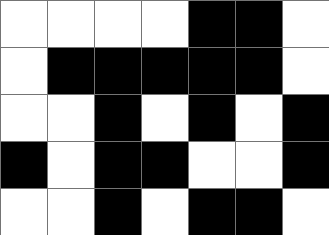[["white", "white", "white", "white", "black", "black", "white"], ["white", "black", "black", "black", "black", "black", "white"], ["white", "white", "black", "white", "black", "white", "black"], ["black", "white", "black", "black", "white", "white", "black"], ["white", "white", "black", "white", "black", "black", "white"]]